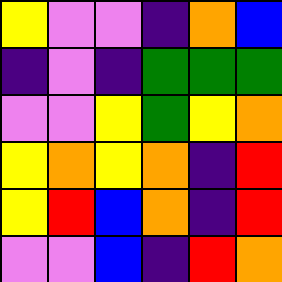[["yellow", "violet", "violet", "indigo", "orange", "blue"], ["indigo", "violet", "indigo", "green", "green", "green"], ["violet", "violet", "yellow", "green", "yellow", "orange"], ["yellow", "orange", "yellow", "orange", "indigo", "red"], ["yellow", "red", "blue", "orange", "indigo", "red"], ["violet", "violet", "blue", "indigo", "red", "orange"]]